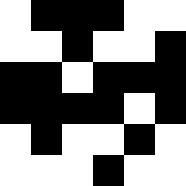[["white", "black", "black", "black", "white", "white"], ["white", "white", "black", "white", "white", "black"], ["black", "black", "white", "black", "black", "black"], ["black", "black", "black", "black", "white", "black"], ["white", "black", "white", "white", "black", "white"], ["white", "white", "white", "black", "white", "white"]]